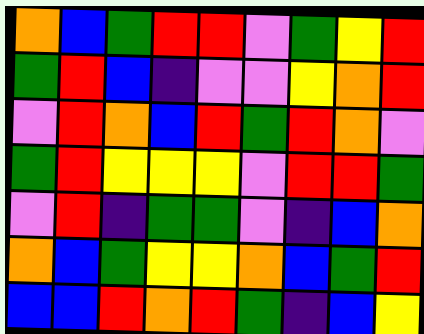[["orange", "blue", "green", "red", "red", "violet", "green", "yellow", "red"], ["green", "red", "blue", "indigo", "violet", "violet", "yellow", "orange", "red"], ["violet", "red", "orange", "blue", "red", "green", "red", "orange", "violet"], ["green", "red", "yellow", "yellow", "yellow", "violet", "red", "red", "green"], ["violet", "red", "indigo", "green", "green", "violet", "indigo", "blue", "orange"], ["orange", "blue", "green", "yellow", "yellow", "orange", "blue", "green", "red"], ["blue", "blue", "red", "orange", "red", "green", "indigo", "blue", "yellow"]]